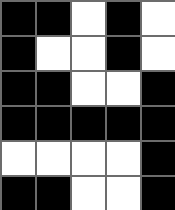[["black", "black", "white", "black", "white"], ["black", "white", "white", "black", "white"], ["black", "black", "white", "white", "black"], ["black", "black", "black", "black", "black"], ["white", "white", "white", "white", "black"], ["black", "black", "white", "white", "black"]]